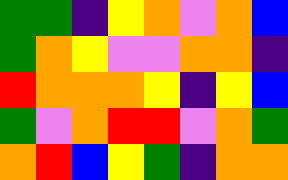[["green", "green", "indigo", "yellow", "orange", "violet", "orange", "blue"], ["green", "orange", "yellow", "violet", "violet", "orange", "orange", "indigo"], ["red", "orange", "orange", "orange", "yellow", "indigo", "yellow", "blue"], ["green", "violet", "orange", "red", "red", "violet", "orange", "green"], ["orange", "red", "blue", "yellow", "green", "indigo", "orange", "orange"]]